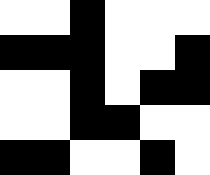[["white", "white", "black", "white", "white", "white"], ["black", "black", "black", "white", "white", "black"], ["white", "white", "black", "white", "black", "black"], ["white", "white", "black", "black", "white", "white"], ["black", "black", "white", "white", "black", "white"]]